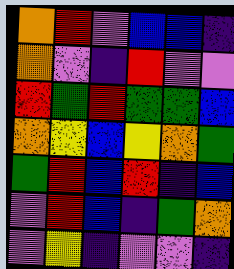[["orange", "red", "violet", "blue", "blue", "indigo"], ["orange", "violet", "indigo", "red", "violet", "violet"], ["red", "green", "red", "green", "green", "blue"], ["orange", "yellow", "blue", "yellow", "orange", "green"], ["green", "red", "blue", "red", "indigo", "blue"], ["violet", "red", "blue", "indigo", "green", "orange"], ["violet", "yellow", "indigo", "violet", "violet", "indigo"]]